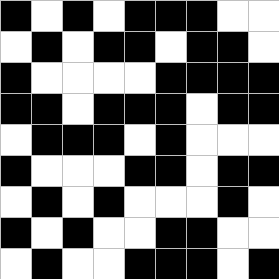[["black", "white", "black", "white", "black", "black", "black", "white", "white"], ["white", "black", "white", "black", "black", "white", "black", "black", "white"], ["black", "white", "white", "white", "white", "black", "black", "black", "black"], ["black", "black", "white", "black", "black", "black", "white", "black", "black"], ["white", "black", "black", "black", "white", "black", "white", "white", "white"], ["black", "white", "white", "white", "black", "black", "white", "black", "black"], ["white", "black", "white", "black", "white", "white", "white", "black", "white"], ["black", "white", "black", "white", "white", "black", "black", "white", "white"], ["white", "black", "white", "white", "black", "black", "black", "white", "black"]]